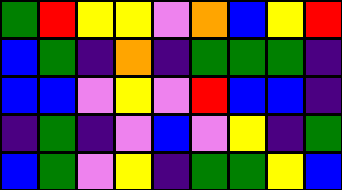[["green", "red", "yellow", "yellow", "violet", "orange", "blue", "yellow", "red"], ["blue", "green", "indigo", "orange", "indigo", "green", "green", "green", "indigo"], ["blue", "blue", "violet", "yellow", "violet", "red", "blue", "blue", "indigo"], ["indigo", "green", "indigo", "violet", "blue", "violet", "yellow", "indigo", "green"], ["blue", "green", "violet", "yellow", "indigo", "green", "green", "yellow", "blue"]]